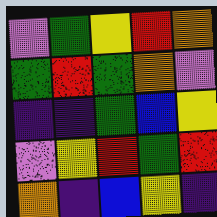[["violet", "green", "yellow", "red", "orange"], ["green", "red", "green", "orange", "violet"], ["indigo", "indigo", "green", "blue", "yellow"], ["violet", "yellow", "red", "green", "red"], ["orange", "indigo", "blue", "yellow", "indigo"]]